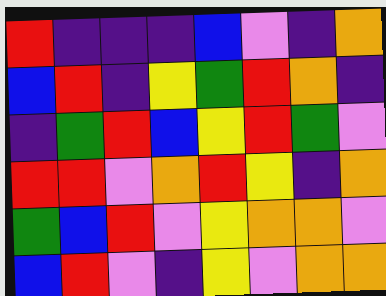[["red", "indigo", "indigo", "indigo", "blue", "violet", "indigo", "orange"], ["blue", "red", "indigo", "yellow", "green", "red", "orange", "indigo"], ["indigo", "green", "red", "blue", "yellow", "red", "green", "violet"], ["red", "red", "violet", "orange", "red", "yellow", "indigo", "orange"], ["green", "blue", "red", "violet", "yellow", "orange", "orange", "violet"], ["blue", "red", "violet", "indigo", "yellow", "violet", "orange", "orange"]]